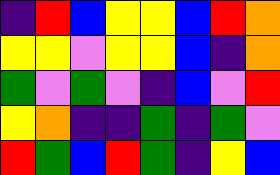[["indigo", "red", "blue", "yellow", "yellow", "blue", "red", "orange"], ["yellow", "yellow", "violet", "yellow", "yellow", "blue", "indigo", "orange"], ["green", "violet", "green", "violet", "indigo", "blue", "violet", "red"], ["yellow", "orange", "indigo", "indigo", "green", "indigo", "green", "violet"], ["red", "green", "blue", "red", "green", "indigo", "yellow", "blue"]]